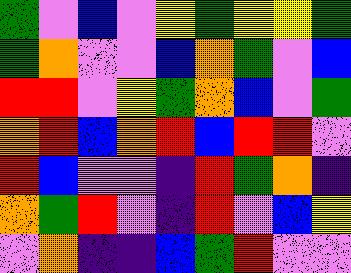[["green", "violet", "blue", "violet", "yellow", "green", "yellow", "yellow", "green"], ["green", "orange", "violet", "violet", "blue", "orange", "green", "violet", "blue"], ["red", "red", "violet", "yellow", "green", "orange", "blue", "violet", "green"], ["orange", "red", "blue", "orange", "red", "blue", "red", "red", "violet"], ["red", "blue", "violet", "violet", "indigo", "red", "green", "orange", "indigo"], ["orange", "green", "red", "violet", "indigo", "red", "violet", "blue", "yellow"], ["violet", "orange", "indigo", "indigo", "blue", "green", "red", "violet", "violet"]]